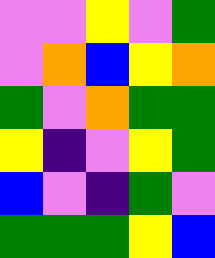[["violet", "violet", "yellow", "violet", "green"], ["violet", "orange", "blue", "yellow", "orange"], ["green", "violet", "orange", "green", "green"], ["yellow", "indigo", "violet", "yellow", "green"], ["blue", "violet", "indigo", "green", "violet"], ["green", "green", "green", "yellow", "blue"]]